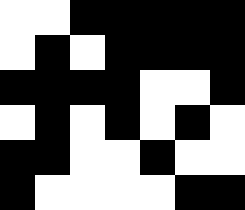[["white", "white", "black", "black", "black", "black", "black"], ["white", "black", "white", "black", "black", "black", "black"], ["black", "black", "black", "black", "white", "white", "black"], ["white", "black", "white", "black", "white", "black", "white"], ["black", "black", "white", "white", "black", "white", "white"], ["black", "white", "white", "white", "white", "black", "black"]]